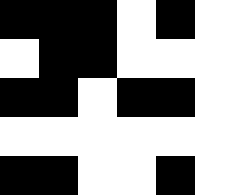[["black", "black", "black", "white", "black", "white"], ["white", "black", "black", "white", "white", "white"], ["black", "black", "white", "black", "black", "white"], ["white", "white", "white", "white", "white", "white"], ["black", "black", "white", "white", "black", "white"]]